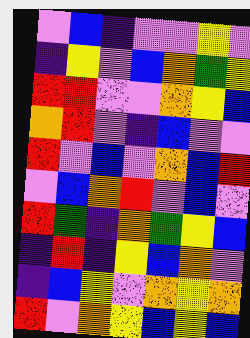[["violet", "blue", "indigo", "violet", "violet", "yellow", "violet"], ["indigo", "yellow", "violet", "blue", "orange", "green", "yellow"], ["red", "red", "violet", "violet", "orange", "yellow", "blue"], ["orange", "red", "violet", "indigo", "blue", "violet", "violet"], ["red", "violet", "blue", "violet", "orange", "blue", "red"], ["violet", "blue", "orange", "red", "violet", "blue", "violet"], ["red", "green", "indigo", "orange", "green", "yellow", "blue"], ["indigo", "red", "indigo", "yellow", "blue", "orange", "violet"], ["indigo", "blue", "yellow", "violet", "orange", "yellow", "orange"], ["red", "violet", "orange", "yellow", "blue", "yellow", "blue"]]